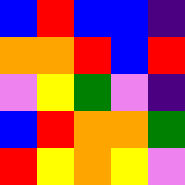[["blue", "red", "blue", "blue", "indigo"], ["orange", "orange", "red", "blue", "red"], ["violet", "yellow", "green", "violet", "indigo"], ["blue", "red", "orange", "orange", "green"], ["red", "yellow", "orange", "yellow", "violet"]]